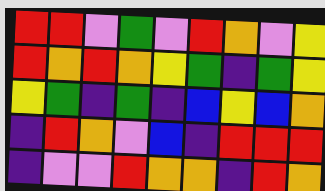[["red", "red", "violet", "green", "violet", "red", "orange", "violet", "yellow"], ["red", "orange", "red", "orange", "yellow", "green", "indigo", "green", "yellow"], ["yellow", "green", "indigo", "green", "indigo", "blue", "yellow", "blue", "orange"], ["indigo", "red", "orange", "violet", "blue", "indigo", "red", "red", "red"], ["indigo", "violet", "violet", "red", "orange", "orange", "indigo", "red", "orange"]]